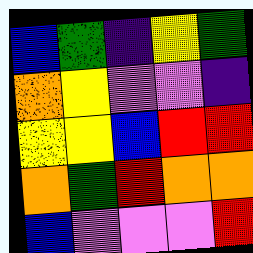[["blue", "green", "indigo", "yellow", "green"], ["orange", "yellow", "violet", "violet", "indigo"], ["yellow", "yellow", "blue", "red", "red"], ["orange", "green", "red", "orange", "orange"], ["blue", "violet", "violet", "violet", "red"]]